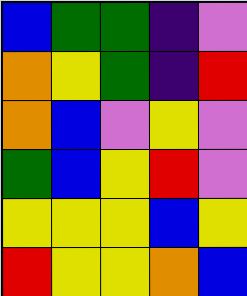[["blue", "green", "green", "indigo", "violet"], ["orange", "yellow", "green", "indigo", "red"], ["orange", "blue", "violet", "yellow", "violet"], ["green", "blue", "yellow", "red", "violet"], ["yellow", "yellow", "yellow", "blue", "yellow"], ["red", "yellow", "yellow", "orange", "blue"]]